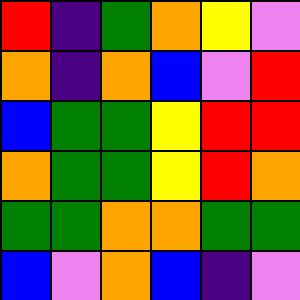[["red", "indigo", "green", "orange", "yellow", "violet"], ["orange", "indigo", "orange", "blue", "violet", "red"], ["blue", "green", "green", "yellow", "red", "red"], ["orange", "green", "green", "yellow", "red", "orange"], ["green", "green", "orange", "orange", "green", "green"], ["blue", "violet", "orange", "blue", "indigo", "violet"]]